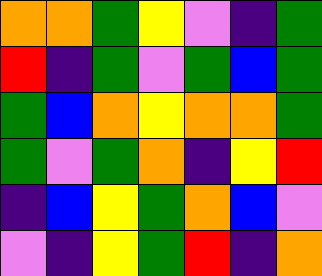[["orange", "orange", "green", "yellow", "violet", "indigo", "green"], ["red", "indigo", "green", "violet", "green", "blue", "green"], ["green", "blue", "orange", "yellow", "orange", "orange", "green"], ["green", "violet", "green", "orange", "indigo", "yellow", "red"], ["indigo", "blue", "yellow", "green", "orange", "blue", "violet"], ["violet", "indigo", "yellow", "green", "red", "indigo", "orange"]]